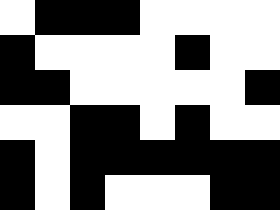[["white", "black", "black", "black", "white", "white", "white", "white"], ["black", "white", "white", "white", "white", "black", "white", "white"], ["black", "black", "white", "white", "white", "white", "white", "black"], ["white", "white", "black", "black", "white", "black", "white", "white"], ["black", "white", "black", "black", "black", "black", "black", "black"], ["black", "white", "black", "white", "white", "white", "black", "black"]]